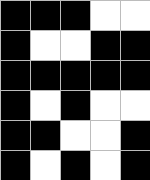[["black", "black", "black", "white", "white"], ["black", "white", "white", "black", "black"], ["black", "black", "black", "black", "black"], ["black", "white", "black", "white", "white"], ["black", "black", "white", "white", "black"], ["black", "white", "black", "white", "black"]]